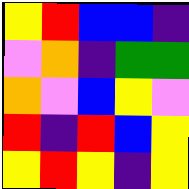[["yellow", "red", "blue", "blue", "indigo"], ["violet", "orange", "indigo", "green", "green"], ["orange", "violet", "blue", "yellow", "violet"], ["red", "indigo", "red", "blue", "yellow"], ["yellow", "red", "yellow", "indigo", "yellow"]]